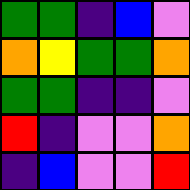[["green", "green", "indigo", "blue", "violet"], ["orange", "yellow", "green", "green", "orange"], ["green", "green", "indigo", "indigo", "violet"], ["red", "indigo", "violet", "violet", "orange"], ["indigo", "blue", "violet", "violet", "red"]]